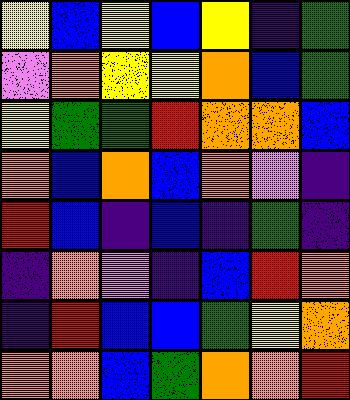[["yellow", "blue", "yellow", "blue", "yellow", "indigo", "green"], ["violet", "orange", "yellow", "yellow", "orange", "blue", "green"], ["yellow", "green", "green", "red", "orange", "orange", "blue"], ["orange", "blue", "orange", "blue", "orange", "violet", "indigo"], ["red", "blue", "indigo", "blue", "indigo", "green", "indigo"], ["indigo", "orange", "violet", "indigo", "blue", "red", "orange"], ["indigo", "red", "blue", "blue", "green", "yellow", "orange"], ["orange", "orange", "blue", "green", "orange", "orange", "red"]]